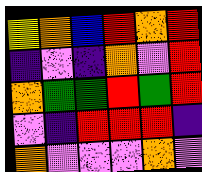[["yellow", "orange", "blue", "red", "orange", "red"], ["indigo", "violet", "indigo", "orange", "violet", "red"], ["orange", "green", "green", "red", "green", "red"], ["violet", "indigo", "red", "red", "red", "indigo"], ["orange", "violet", "violet", "violet", "orange", "violet"]]